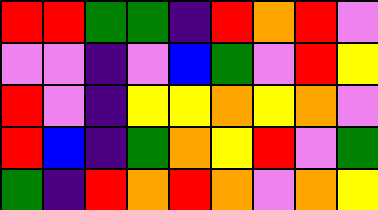[["red", "red", "green", "green", "indigo", "red", "orange", "red", "violet"], ["violet", "violet", "indigo", "violet", "blue", "green", "violet", "red", "yellow"], ["red", "violet", "indigo", "yellow", "yellow", "orange", "yellow", "orange", "violet"], ["red", "blue", "indigo", "green", "orange", "yellow", "red", "violet", "green"], ["green", "indigo", "red", "orange", "red", "orange", "violet", "orange", "yellow"]]